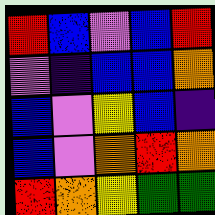[["red", "blue", "violet", "blue", "red"], ["violet", "indigo", "blue", "blue", "orange"], ["blue", "violet", "yellow", "blue", "indigo"], ["blue", "violet", "orange", "red", "orange"], ["red", "orange", "yellow", "green", "green"]]